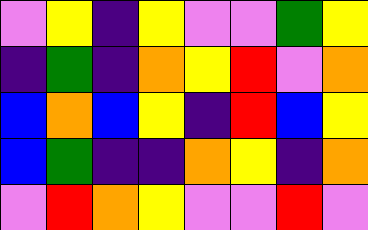[["violet", "yellow", "indigo", "yellow", "violet", "violet", "green", "yellow"], ["indigo", "green", "indigo", "orange", "yellow", "red", "violet", "orange"], ["blue", "orange", "blue", "yellow", "indigo", "red", "blue", "yellow"], ["blue", "green", "indigo", "indigo", "orange", "yellow", "indigo", "orange"], ["violet", "red", "orange", "yellow", "violet", "violet", "red", "violet"]]